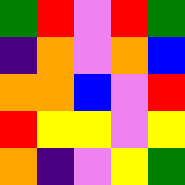[["green", "red", "violet", "red", "green"], ["indigo", "orange", "violet", "orange", "blue"], ["orange", "orange", "blue", "violet", "red"], ["red", "yellow", "yellow", "violet", "yellow"], ["orange", "indigo", "violet", "yellow", "green"]]